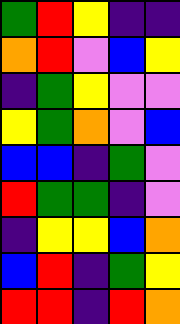[["green", "red", "yellow", "indigo", "indigo"], ["orange", "red", "violet", "blue", "yellow"], ["indigo", "green", "yellow", "violet", "violet"], ["yellow", "green", "orange", "violet", "blue"], ["blue", "blue", "indigo", "green", "violet"], ["red", "green", "green", "indigo", "violet"], ["indigo", "yellow", "yellow", "blue", "orange"], ["blue", "red", "indigo", "green", "yellow"], ["red", "red", "indigo", "red", "orange"]]